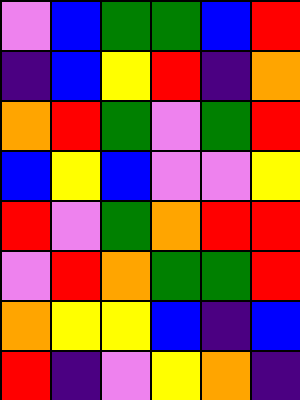[["violet", "blue", "green", "green", "blue", "red"], ["indigo", "blue", "yellow", "red", "indigo", "orange"], ["orange", "red", "green", "violet", "green", "red"], ["blue", "yellow", "blue", "violet", "violet", "yellow"], ["red", "violet", "green", "orange", "red", "red"], ["violet", "red", "orange", "green", "green", "red"], ["orange", "yellow", "yellow", "blue", "indigo", "blue"], ["red", "indigo", "violet", "yellow", "orange", "indigo"]]